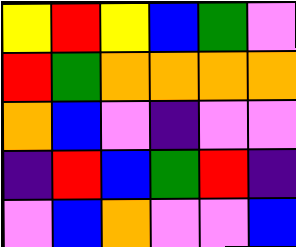[["yellow", "red", "yellow", "blue", "green", "violet"], ["red", "green", "orange", "orange", "orange", "orange"], ["orange", "blue", "violet", "indigo", "violet", "violet"], ["indigo", "red", "blue", "green", "red", "indigo"], ["violet", "blue", "orange", "violet", "violet", "blue"]]